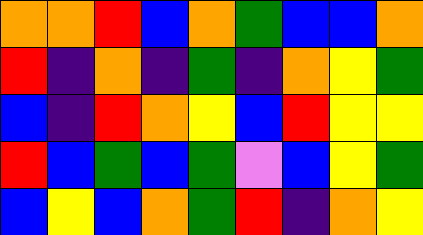[["orange", "orange", "red", "blue", "orange", "green", "blue", "blue", "orange"], ["red", "indigo", "orange", "indigo", "green", "indigo", "orange", "yellow", "green"], ["blue", "indigo", "red", "orange", "yellow", "blue", "red", "yellow", "yellow"], ["red", "blue", "green", "blue", "green", "violet", "blue", "yellow", "green"], ["blue", "yellow", "blue", "orange", "green", "red", "indigo", "orange", "yellow"]]